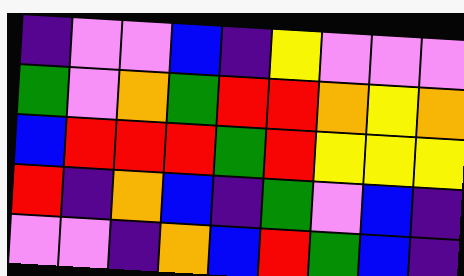[["indigo", "violet", "violet", "blue", "indigo", "yellow", "violet", "violet", "violet"], ["green", "violet", "orange", "green", "red", "red", "orange", "yellow", "orange"], ["blue", "red", "red", "red", "green", "red", "yellow", "yellow", "yellow"], ["red", "indigo", "orange", "blue", "indigo", "green", "violet", "blue", "indigo"], ["violet", "violet", "indigo", "orange", "blue", "red", "green", "blue", "indigo"]]